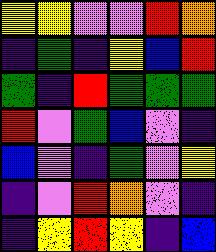[["yellow", "yellow", "violet", "violet", "red", "orange"], ["indigo", "green", "indigo", "yellow", "blue", "red"], ["green", "indigo", "red", "green", "green", "green"], ["red", "violet", "green", "blue", "violet", "indigo"], ["blue", "violet", "indigo", "green", "violet", "yellow"], ["indigo", "violet", "red", "orange", "violet", "indigo"], ["indigo", "yellow", "red", "yellow", "indigo", "blue"]]